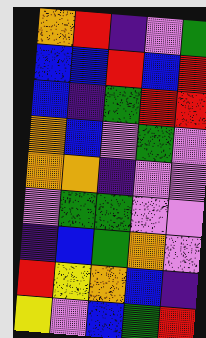[["orange", "red", "indigo", "violet", "green"], ["blue", "blue", "red", "blue", "red"], ["blue", "indigo", "green", "red", "red"], ["orange", "blue", "violet", "green", "violet"], ["orange", "orange", "indigo", "violet", "violet"], ["violet", "green", "green", "violet", "violet"], ["indigo", "blue", "green", "orange", "violet"], ["red", "yellow", "orange", "blue", "indigo"], ["yellow", "violet", "blue", "green", "red"]]